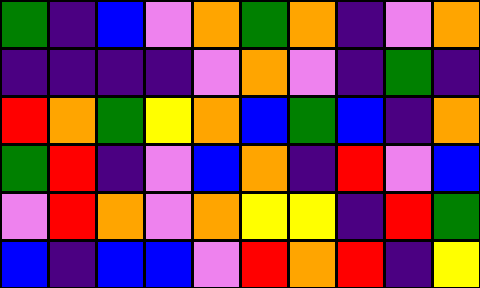[["green", "indigo", "blue", "violet", "orange", "green", "orange", "indigo", "violet", "orange"], ["indigo", "indigo", "indigo", "indigo", "violet", "orange", "violet", "indigo", "green", "indigo"], ["red", "orange", "green", "yellow", "orange", "blue", "green", "blue", "indigo", "orange"], ["green", "red", "indigo", "violet", "blue", "orange", "indigo", "red", "violet", "blue"], ["violet", "red", "orange", "violet", "orange", "yellow", "yellow", "indigo", "red", "green"], ["blue", "indigo", "blue", "blue", "violet", "red", "orange", "red", "indigo", "yellow"]]